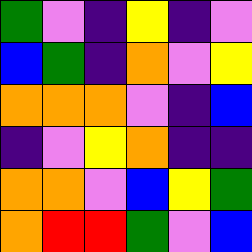[["green", "violet", "indigo", "yellow", "indigo", "violet"], ["blue", "green", "indigo", "orange", "violet", "yellow"], ["orange", "orange", "orange", "violet", "indigo", "blue"], ["indigo", "violet", "yellow", "orange", "indigo", "indigo"], ["orange", "orange", "violet", "blue", "yellow", "green"], ["orange", "red", "red", "green", "violet", "blue"]]